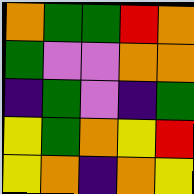[["orange", "green", "green", "red", "orange"], ["green", "violet", "violet", "orange", "orange"], ["indigo", "green", "violet", "indigo", "green"], ["yellow", "green", "orange", "yellow", "red"], ["yellow", "orange", "indigo", "orange", "yellow"]]